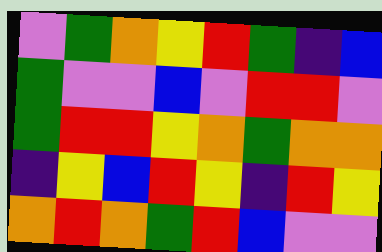[["violet", "green", "orange", "yellow", "red", "green", "indigo", "blue"], ["green", "violet", "violet", "blue", "violet", "red", "red", "violet"], ["green", "red", "red", "yellow", "orange", "green", "orange", "orange"], ["indigo", "yellow", "blue", "red", "yellow", "indigo", "red", "yellow"], ["orange", "red", "orange", "green", "red", "blue", "violet", "violet"]]